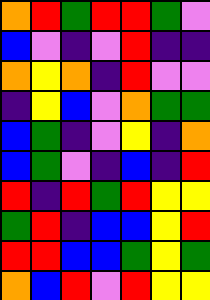[["orange", "red", "green", "red", "red", "green", "violet"], ["blue", "violet", "indigo", "violet", "red", "indigo", "indigo"], ["orange", "yellow", "orange", "indigo", "red", "violet", "violet"], ["indigo", "yellow", "blue", "violet", "orange", "green", "green"], ["blue", "green", "indigo", "violet", "yellow", "indigo", "orange"], ["blue", "green", "violet", "indigo", "blue", "indigo", "red"], ["red", "indigo", "red", "green", "red", "yellow", "yellow"], ["green", "red", "indigo", "blue", "blue", "yellow", "red"], ["red", "red", "blue", "blue", "green", "yellow", "green"], ["orange", "blue", "red", "violet", "red", "yellow", "yellow"]]